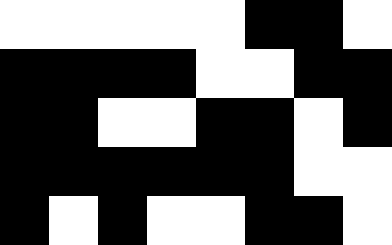[["white", "white", "white", "white", "white", "black", "black", "white"], ["black", "black", "black", "black", "white", "white", "black", "black"], ["black", "black", "white", "white", "black", "black", "white", "black"], ["black", "black", "black", "black", "black", "black", "white", "white"], ["black", "white", "black", "white", "white", "black", "black", "white"]]